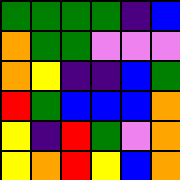[["green", "green", "green", "green", "indigo", "blue"], ["orange", "green", "green", "violet", "violet", "violet"], ["orange", "yellow", "indigo", "indigo", "blue", "green"], ["red", "green", "blue", "blue", "blue", "orange"], ["yellow", "indigo", "red", "green", "violet", "orange"], ["yellow", "orange", "red", "yellow", "blue", "orange"]]